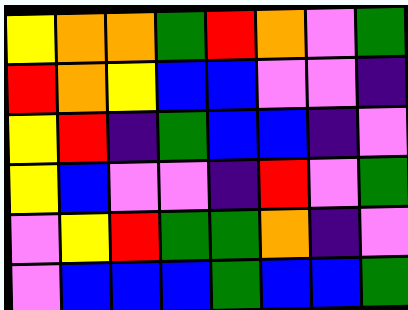[["yellow", "orange", "orange", "green", "red", "orange", "violet", "green"], ["red", "orange", "yellow", "blue", "blue", "violet", "violet", "indigo"], ["yellow", "red", "indigo", "green", "blue", "blue", "indigo", "violet"], ["yellow", "blue", "violet", "violet", "indigo", "red", "violet", "green"], ["violet", "yellow", "red", "green", "green", "orange", "indigo", "violet"], ["violet", "blue", "blue", "blue", "green", "blue", "blue", "green"]]